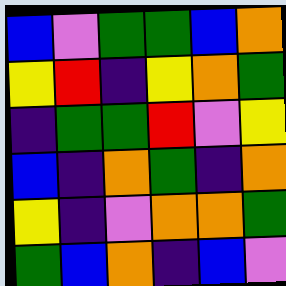[["blue", "violet", "green", "green", "blue", "orange"], ["yellow", "red", "indigo", "yellow", "orange", "green"], ["indigo", "green", "green", "red", "violet", "yellow"], ["blue", "indigo", "orange", "green", "indigo", "orange"], ["yellow", "indigo", "violet", "orange", "orange", "green"], ["green", "blue", "orange", "indigo", "blue", "violet"]]